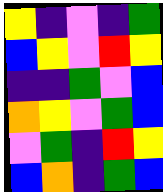[["yellow", "indigo", "violet", "indigo", "green"], ["blue", "yellow", "violet", "red", "yellow"], ["indigo", "indigo", "green", "violet", "blue"], ["orange", "yellow", "violet", "green", "blue"], ["violet", "green", "indigo", "red", "yellow"], ["blue", "orange", "indigo", "green", "blue"]]